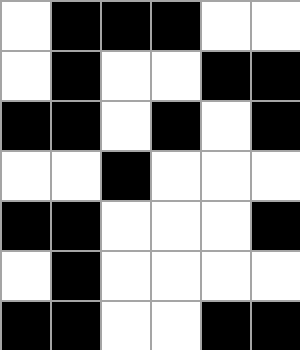[["white", "black", "black", "black", "white", "white"], ["white", "black", "white", "white", "black", "black"], ["black", "black", "white", "black", "white", "black"], ["white", "white", "black", "white", "white", "white"], ["black", "black", "white", "white", "white", "black"], ["white", "black", "white", "white", "white", "white"], ["black", "black", "white", "white", "black", "black"]]